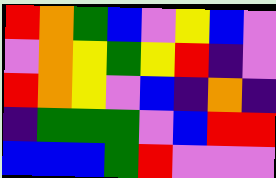[["red", "orange", "green", "blue", "violet", "yellow", "blue", "violet"], ["violet", "orange", "yellow", "green", "yellow", "red", "indigo", "violet"], ["red", "orange", "yellow", "violet", "blue", "indigo", "orange", "indigo"], ["indigo", "green", "green", "green", "violet", "blue", "red", "red"], ["blue", "blue", "blue", "green", "red", "violet", "violet", "violet"]]